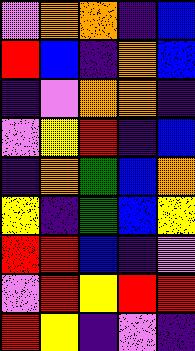[["violet", "orange", "orange", "indigo", "blue"], ["red", "blue", "indigo", "orange", "blue"], ["indigo", "violet", "orange", "orange", "indigo"], ["violet", "yellow", "red", "indigo", "blue"], ["indigo", "orange", "green", "blue", "orange"], ["yellow", "indigo", "green", "blue", "yellow"], ["red", "red", "blue", "indigo", "violet"], ["violet", "red", "yellow", "red", "red"], ["red", "yellow", "indigo", "violet", "indigo"]]